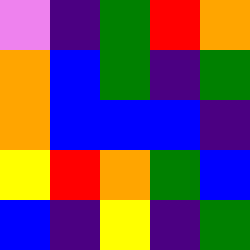[["violet", "indigo", "green", "red", "orange"], ["orange", "blue", "green", "indigo", "green"], ["orange", "blue", "blue", "blue", "indigo"], ["yellow", "red", "orange", "green", "blue"], ["blue", "indigo", "yellow", "indigo", "green"]]